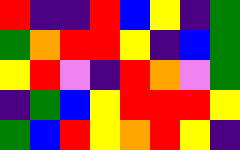[["red", "indigo", "indigo", "red", "blue", "yellow", "indigo", "green"], ["green", "orange", "red", "red", "yellow", "indigo", "blue", "green"], ["yellow", "red", "violet", "indigo", "red", "orange", "violet", "green"], ["indigo", "green", "blue", "yellow", "red", "red", "red", "yellow"], ["green", "blue", "red", "yellow", "orange", "red", "yellow", "indigo"]]